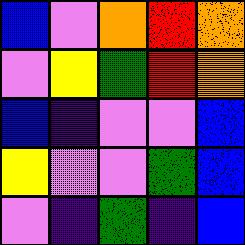[["blue", "violet", "orange", "red", "orange"], ["violet", "yellow", "green", "red", "orange"], ["blue", "indigo", "violet", "violet", "blue"], ["yellow", "violet", "violet", "green", "blue"], ["violet", "indigo", "green", "indigo", "blue"]]